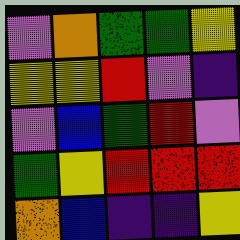[["violet", "orange", "green", "green", "yellow"], ["yellow", "yellow", "red", "violet", "indigo"], ["violet", "blue", "green", "red", "violet"], ["green", "yellow", "red", "red", "red"], ["orange", "blue", "indigo", "indigo", "yellow"]]